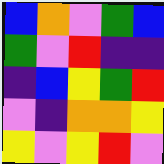[["blue", "orange", "violet", "green", "blue"], ["green", "violet", "red", "indigo", "indigo"], ["indigo", "blue", "yellow", "green", "red"], ["violet", "indigo", "orange", "orange", "yellow"], ["yellow", "violet", "yellow", "red", "violet"]]